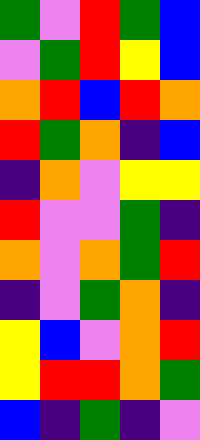[["green", "violet", "red", "green", "blue"], ["violet", "green", "red", "yellow", "blue"], ["orange", "red", "blue", "red", "orange"], ["red", "green", "orange", "indigo", "blue"], ["indigo", "orange", "violet", "yellow", "yellow"], ["red", "violet", "violet", "green", "indigo"], ["orange", "violet", "orange", "green", "red"], ["indigo", "violet", "green", "orange", "indigo"], ["yellow", "blue", "violet", "orange", "red"], ["yellow", "red", "red", "orange", "green"], ["blue", "indigo", "green", "indigo", "violet"]]